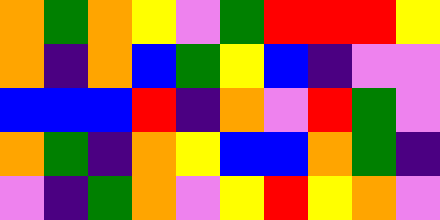[["orange", "green", "orange", "yellow", "violet", "green", "red", "red", "red", "yellow"], ["orange", "indigo", "orange", "blue", "green", "yellow", "blue", "indigo", "violet", "violet"], ["blue", "blue", "blue", "red", "indigo", "orange", "violet", "red", "green", "violet"], ["orange", "green", "indigo", "orange", "yellow", "blue", "blue", "orange", "green", "indigo"], ["violet", "indigo", "green", "orange", "violet", "yellow", "red", "yellow", "orange", "violet"]]